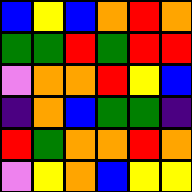[["blue", "yellow", "blue", "orange", "red", "orange"], ["green", "green", "red", "green", "red", "red"], ["violet", "orange", "orange", "red", "yellow", "blue"], ["indigo", "orange", "blue", "green", "green", "indigo"], ["red", "green", "orange", "orange", "red", "orange"], ["violet", "yellow", "orange", "blue", "yellow", "yellow"]]